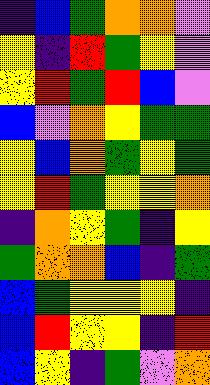[["indigo", "blue", "green", "orange", "orange", "violet"], ["yellow", "indigo", "red", "green", "yellow", "violet"], ["yellow", "red", "green", "red", "blue", "violet"], ["blue", "violet", "orange", "yellow", "green", "green"], ["yellow", "blue", "orange", "green", "yellow", "green"], ["yellow", "red", "green", "yellow", "yellow", "orange"], ["indigo", "orange", "yellow", "green", "indigo", "yellow"], ["green", "orange", "orange", "blue", "indigo", "green"], ["blue", "green", "yellow", "yellow", "yellow", "indigo"], ["blue", "red", "yellow", "yellow", "indigo", "red"], ["blue", "yellow", "indigo", "green", "violet", "orange"]]